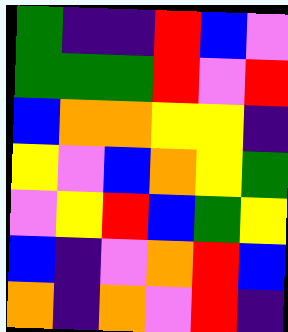[["green", "indigo", "indigo", "red", "blue", "violet"], ["green", "green", "green", "red", "violet", "red"], ["blue", "orange", "orange", "yellow", "yellow", "indigo"], ["yellow", "violet", "blue", "orange", "yellow", "green"], ["violet", "yellow", "red", "blue", "green", "yellow"], ["blue", "indigo", "violet", "orange", "red", "blue"], ["orange", "indigo", "orange", "violet", "red", "indigo"]]